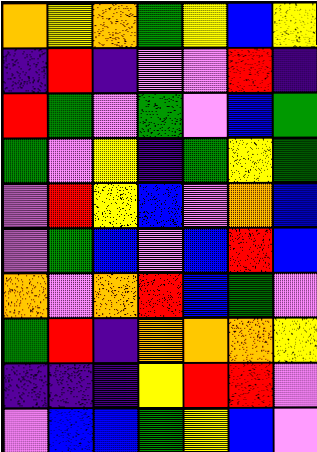[["orange", "yellow", "orange", "green", "yellow", "blue", "yellow"], ["indigo", "red", "indigo", "violet", "violet", "red", "indigo"], ["red", "green", "violet", "green", "violet", "blue", "green"], ["green", "violet", "yellow", "indigo", "green", "yellow", "green"], ["violet", "red", "yellow", "blue", "violet", "orange", "blue"], ["violet", "green", "blue", "violet", "blue", "red", "blue"], ["orange", "violet", "orange", "red", "blue", "green", "violet"], ["green", "red", "indigo", "orange", "orange", "orange", "yellow"], ["indigo", "indigo", "indigo", "yellow", "red", "red", "violet"], ["violet", "blue", "blue", "green", "yellow", "blue", "violet"]]